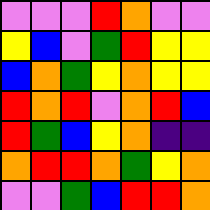[["violet", "violet", "violet", "red", "orange", "violet", "violet"], ["yellow", "blue", "violet", "green", "red", "yellow", "yellow"], ["blue", "orange", "green", "yellow", "orange", "yellow", "yellow"], ["red", "orange", "red", "violet", "orange", "red", "blue"], ["red", "green", "blue", "yellow", "orange", "indigo", "indigo"], ["orange", "red", "red", "orange", "green", "yellow", "orange"], ["violet", "violet", "green", "blue", "red", "red", "orange"]]